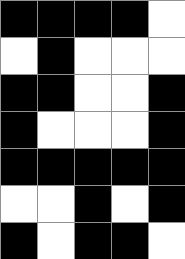[["black", "black", "black", "black", "white"], ["white", "black", "white", "white", "white"], ["black", "black", "white", "white", "black"], ["black", "white", "white", "white", "black"], ["black", "black", "black", "black", "black"], ["white", "white", "black", "white", "black"], ["black", "white", "black", "black", "white"]]